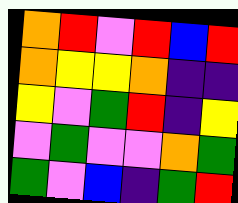[["orange", "red", "violet", "red", "blue", "red"], ["orange", "yellow", "yellow", "orange", "indigo", "indigo"], ["yellow", "violet", "green", "red", "indigo", "yellow"], ["violet", "green", "violet", "violet", "orange", "green"], ["green", "violet", "blue", "indigo", "green", "red"]]